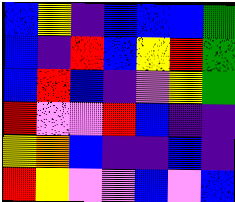[["blue", "yellow", "indigo", "blue", "blue", "blue", "green"], ["blue", "indigo", "red", "blue", "yellow", "red", "green"], ["blue", "red", "blue", "indigo", "violet", "yellow", "green"], ["red", "violet", "violet", "red", "blue", "indigo", "indigo"], ["yellow", "orange", "blue", "indigo", "indigo", "blue", "indigo"], ["red", "yellow", "violet", "violet", "blue", "violet", "blue"]]